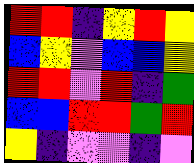[["red", "red", "indigo", "yellow", "red", "yellow"], ["blue", "yellow", "violet", "blue", "blue", "yellow"], ["red", "red", "violet", "red", "indigo", "green"], ["blue", "blue", "red", "red", "green", "red"], ["yellow", "indigo", "violet", "violet", "indigo", "violet"]]